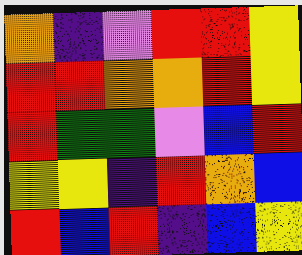[["orange", "indigo", "violet", "red", "red", "yellow"], ["red", "red", "orange", "orange", "red", "yellow"], ["red", "green", "green", "violet", "blue", "red"], ["yellow", "yellow", "indigo", "red", "orange", "blue"], ["red", "blue", "red", "indigo", "blue", "yellow"]]